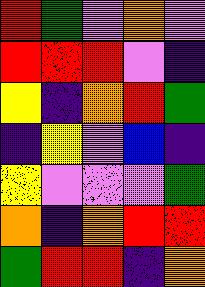[["red", "green", "violet", "orange", "violet"], ["red", "red", "red", "violet", "indigo"], ["yellow", "indigo", "orange", "red", "green"], ["indigo", "yellow", "violet", "blue", "indigo"], ["yellow", "violet", "violet", "violet", "green"], ["orange", "indigo", "orange", "red", "red"], ["green", "red", "red", "indigo", "orange"]]